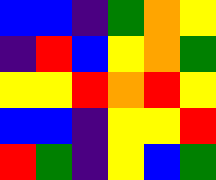[["blue", "blue", "indigo", "green", "orange", "yellow"], ["indigo", "red", "blue", "yellow", "orange", "green"], ["yellow", "yellow", "red", "orange", "red", "yellow"], ["blue", "blue", "indigo", "yellow", "yellow", "red"], ["red", "green", "indigo", "yellow", "blue", "green"]]